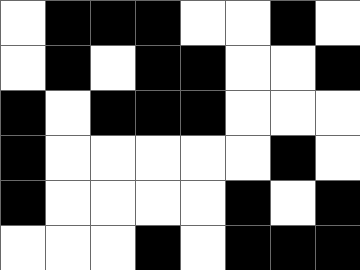[["white", "black", "black", "black", "white", "white", "black", "white"], ["white", "black", "white", "black", "black", "white", "white", "black"], ["black", "white", "black", "black", "black", "white", "white", "white"], ["black", "white", "white", "white", "white", "white", "black", "white"], ["black", "white", "white", "white", "white", "black", "white", "black"], ["white", "white", "white", "black", "white", "black", "black", "black"]]